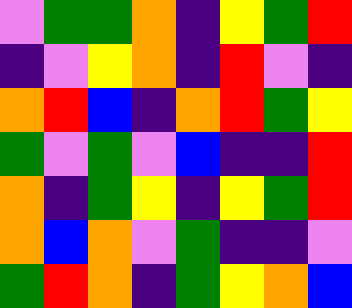[["violet", "green", "green", "orange", "indigo", "yellow", "green", "red"], ["indigo", "violet", "yellow", "orange", "indigo", "red", "violet", "indigo"], ["orange", "red", "blue", "indigo", "orange", "red", "green", "yellow"], ["green", "violet", "green", "violet", "blue", "indigo", "indigo", "red"], ["orange", "indigo", "green", "yellow", "indigo", "yellow", "green", "red"], ["orange", "blue", "orange", "violet", "green", "indigo", "indigo", "violet"], ["green", "red", "orange", "indigo", "green", "yellow", "orange", "blue"]]